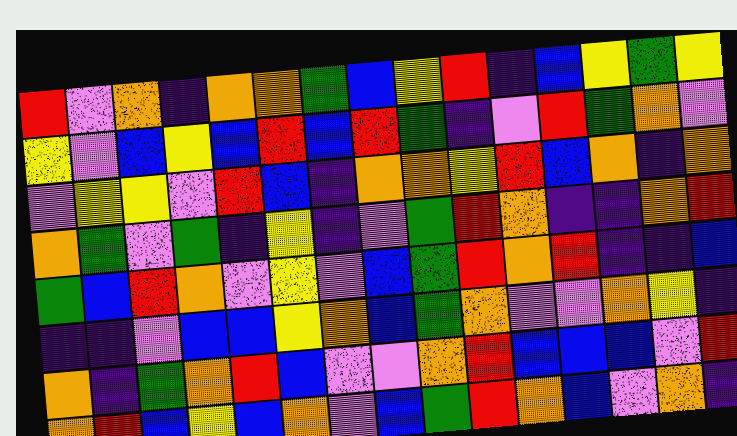[["red", "violet", "orange", "indigo", "orange", "orange", "green", "blue", "yellow", "red", "indigo", "blue", "yellow", "green", "yellow"], ["yellow", "violet", "blue", "yellow", "blue", "red", "blue", "red", "green", "indigo", "violet", "red", "green", "orange", "violet"], ["violet", "yellow", "yellow", "violet", "red", "blue", "indigo", "orange", "orange", "yellow", "red", "blue", "orange", "indigo", "orange"], ["orange", "green", "violet", "green", "indigo", "yellow", "indigo", "violet", "green", "red", "orange", "indigo", "indigo", "orange", "red"], ["green", "blue", "red", "orange", "violet", "yellow", "violet", "blue", "green", "red", "orange", "red", "indigo", "indigo", "blue"], ["indigo", "indigo", "violet", "blue", "blue", "yellow", "orange", "blue", "green", "orange", "violet", "violet", "orange", "yellow", "indigo"], ["orange", "indigo", "green", "orange", "red", "blue", "violet", "violet", "orange", "red", "blue", "blue", "blue", "violet", "red"], ["orange", "red", "blue", "yellow", "blue", "orange", "violet", "blue", "green", "red", "orange", "blue", "violet", "orange", "indigo"]]